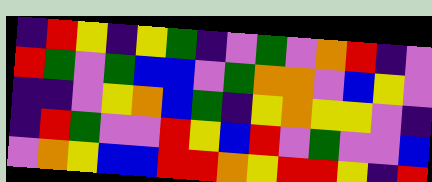[["indigo", "red", "yellow", "indigo", "yellow", "green", "indigo", "violet", "green", "violet", "orange", "red", "indigo", "violet"], ["red", "green", "violet", "green", "blue", "blue", "violet", "green", "orange", "orange", "violet", "blue", "yellow", "violet"], ["indigo", "indigo", "violet", "yellow", "orange", "blue", "green", "indigo", "yellow", "orange", "yellow", "yellow", "violet", "indigo"], ["indigo", "red", "green", "violet", "violet", "red", "yellow", "blue", "red", "violet", "green", "violet", "violet", "blue"], ["violet", "orange", "yellow", "blue", "blue", "red", "red", "orange", "yellow", "red", "red", "yellow", "indigo", "red"]]